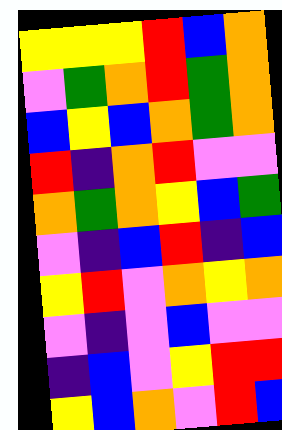[["yellow", "yellow", "yellow", "red", "blue", "orange"], ["violet", "green", "orange", "red", "green", "orange"], ["blue", "yellow", "blue", "orange", "green", "orange"], ["red", "indigo", "orange", "red", "violet", "violet"], ["orange", "green", "orange", "yellow", "blue", "green"], ["violet", "indigo", "blue", "red", "indigo", "blue"], ["yellow", "red", "violet", "orange", "yellow", "orange"], ["violet", "indigo", "violet", "blue", "violet", "violet"], ["indigo", "blue", "violet", "yellow", "red", "red"], ["yellow", "blue", "orange", "violet", "red", "blue"]]